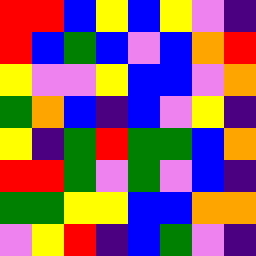[["red", "red", "blue", "yellow", "blue", "yellow", "violet", "indigo"], ["red", "blue", "green", "blue", "violet", "blue", "orange", "red"], ["yellow", "violet", "violet", "yellow", "blue", "blue", "violet", "orange"], ["green", "orange", "blue", "indigo", "blue", "violet", "yellow", "indigo"], ["yellow", "indigo", "green", "red", "green", "green", "blue", "orange"], ["red", "red", "green", "violet", "green", "violet", "blue", "indigo"], ["green", "green", "yellow", "yellow", "blue", "blue", "orange", "orange"], ["violet", "yellow", "red", "indigo", "blue", "green", "violet", "indigo"]]